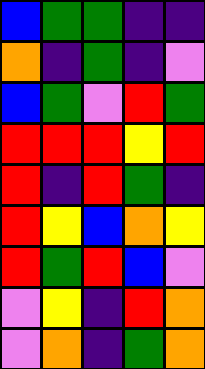[["blue", "green", "green", "indigo", "indigo"], ["orange", "indigo", "green", "indigo", "violet"], ["blue", "green", "violet", "red", "green"], ["red", "red", "red", "yellow", "red"], ["red", "indigo", "red", "green", "indigo"], ["red", "yellow", "blue", "orange", "yellow"], ["red", "green", "red", "blue", "violet"], ["violet", "yellow", "indigo", "red", "orange"], ["violet", "orange", "indigo", "green", "orange"]]